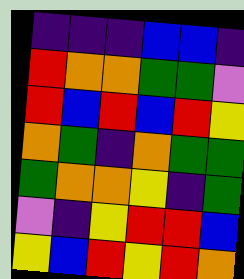[["indigo", "indigo", "indigo", "blue", "blue", "indigo"], ["red", "orange", "orange", "green", "green", "violet"], ["red", "blue", "red", "blue", "red", "yellow"], ["orange", "green", "indigo", "orange", "green", "green"], ["green", "orange", "orange", "yellow", "indigo", "green"], ["violet", "indigo", "yellow", "red", "red", "blue"], ["yellow", "blue", "red", "yellow", "red", "orange"]]